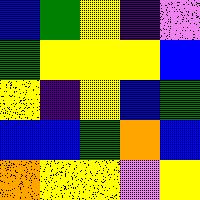[["blue", "green", "yellow", "indigo", "violet"], ["green", "yellow", "yellow", "yellow", "blue"], ["yellow", "indigo", "yellow", "blue", "green"], ["blue", "blue", "green", "orange", "blue"], ["orange", "yellow", "yellow", "violet", "yellow"]]